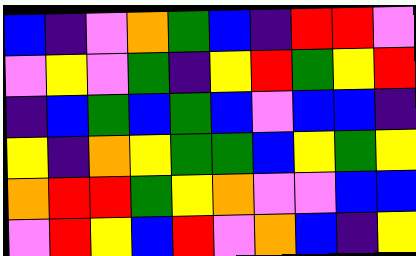[["blue", "indigo", "violet", "orange", "green", "blue", "indigo", "red", "red", "violet"], ["violet", "yellow", "violet", "green", "indigo", "yellow", "red", "green", "yellow", "red"], ["indigo", "blue", "green", "blue", "green", "blue", "violet", "blue", "blue", "indigo"], ["yellow", "indigo", "orange", "yellow", "green", "green", "blue", "yellow", "green", "yellow"], ["orange", "red", "red", "green", "yellow", "orange", "violet", "violet", "blue", "blue"], ["violet", "red", "yellow", "blue", "red", "violet", "orange", "blue", "indigo", "yellow"]]